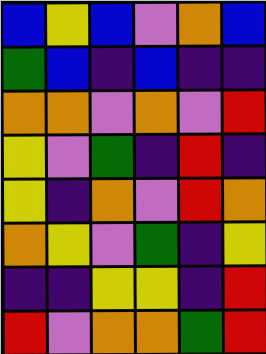[["blue", "yellow", "blue", "violet", "orange", "blue"], ["green", "blue", "indigo", "blue", "indigo", "indigo"], ["orange", "orange", "violet", "orange", "violet", "red"], ["yellow", "violet", "green", "indigo", "red", "indigo"], ["yellow", "indigo", "orange", "violet", "red", "orange"], ["orange", "yellow", "violet", "green", "indigo", "yellow"], ["indigo", "indigo", "yellow", "yellow", "indigo", "red"], ["red", "violet", "orange", "orange", "green", "red"]]